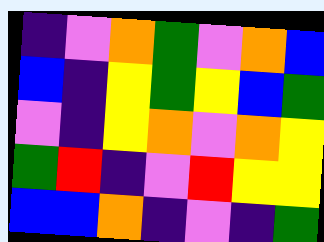[["indigo", "violet", "orange", "green", "violet", "orange", "blue"], ["blue", "indigo", "yellow", "green", "yellow", "blue", "green"], ["violet", "indigo", "yellow", "orange", "violet", "orange", "yellow"], ["green", "red", "indigo", "violet", "red", "yellow", "yellow"], ["blue", "blue", "orange", "indigo", "violet", "indigo", "green"]]